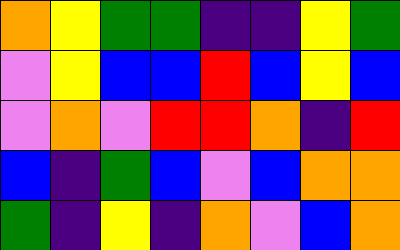[["orange", "yellow", "green", "green", "indigo", "indigo", "yellow", "green"], ["violet", "yellow", "blue", "blue", "red", "blue", "yellow", "blue"], ["violet", "orange", "violet", "red", "red", "orange", "indigo", "red"], ["blue", "indigo", "green", "blue", "violet", "blue", "orange", "orange"], ["green", "indigo", "yellow", "indigo", "orange", "violet", "blue", "orange"]]